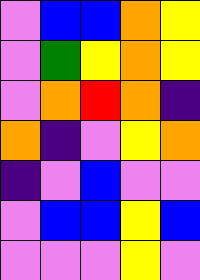[["violet", "blue", "blue", "orange", "yellow"], ["violet", "green", "yellow", "orange", "yellow"], ["violet", "orange", "red", "orange", "indigo"], ["orange", "indigo", "violet", "yellow", "orange"], ["indigo", "violet", "blue", "violet", "violet"], ["violet", "blue", "blue", "yellow", "blue"], ["violet", "violet", "violet", "yellow", "violet"]]